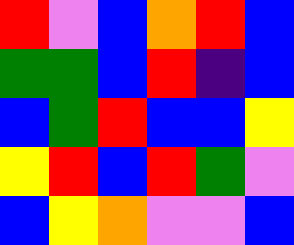[["red", "violet", "blue", "orange", "red", "blue"], ["green", "green", "blue", "red", "indigo", "blue"], ["blue", "green", "red", "blue", "blue", "yellow"], ["yellow", "red", "blue", "red", "green", "violet"], ["blue", "yellow", "orange", "violet", "violet", "blue"]]